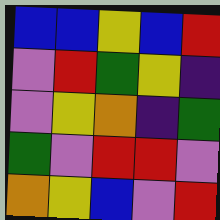[["blue", "blue", "yellow", "blue", "red"], ["violet", "red", "green", "yellow", "indigo"], ["violet", "yellow", "orange", "indigo", "green"], ["green", "violet", "red", "red", "violet"], ["orange", "yellow", "blue", "violet", "red"]]